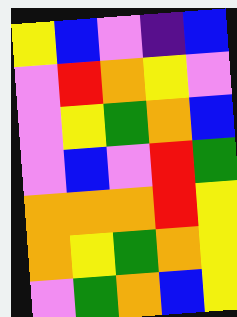[["yellow", "blue", "violet", "indigo", "blue"], ["violet", "red", "orange", "yellow", "violet"], ["violet", "yellow", "green", "orange", "blue"], ["violet", "blue", "violet", "red", "green"], ["orange", "orange", "orange", "red", "yellow"], ["orange", "yellow", "green", "orange", "yellow"], ["violet", "green", "orange", "blue", "yellow"]]